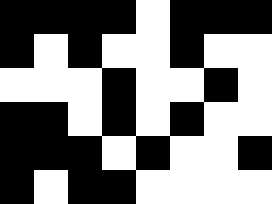[["black", "black", "black", "black", "white", "black", "black", "black"], ["black", "white", "black", "white", "white", "black", "white", "white"], ["white", "white", "white", "black", "white", "white", "black", "white"], ["black", "black", "white", "black", "white", "black", "white", "white"], ["black", "black", "black", "white", "black", "white", "white", "black"], ["black", "white", "black", "black", "white", "white", "white", "white"]]